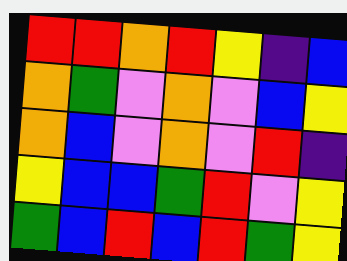[["red", "red", "orange", "red", "yellow", "indigo", "blue"], ["orange", "green", "violet", "orange", "violet", "blue", "yellow"], ["orange", "blue", "violet", "orange", "violet", "red", "indigo"], ["yellow", "blue", "blue", "green", "red", "violet", "yellow"], ["green", "blue", "red", "blue", "red", "green", "yellow"]]